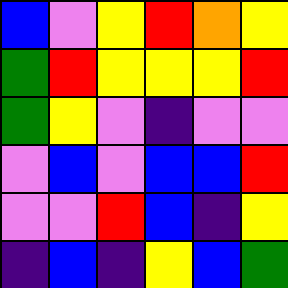[["blue", "violet", "yellow", "red", "orange", "yellow"], ["green", "red", "yellow", "yellow", "yellow", "red"], ["green", "yellow", "violet", "indigo", "violet", "violet"], ["violet", "blue", "violet", "blue", "blue", "red"], ["violet", "violet", "red", "blue", "indigo", "yellow"], ["indigo", "blue", "indigo", "yellow", "blue", "green"]]